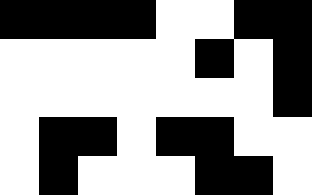[["black", "black", "black", "black", "white", "white", "black", "black"], ["white", "white", "white", "white", "white", "black", "white", "black"], ["white", "white", "white", "white", "white", "white", "white", "black"], ["white", "black", "black", "white", "black", "black", "white", "white"], ["white", "black", "white", "white", "white", "black", "black", "white"]]